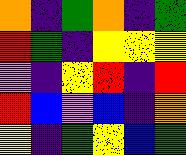[["orange", "indigo", "green", "orange", "indigo", "green"], ["red", "green", "indigo", "yellow", "yellow", "yellow"], ["violet", "indigo", "yellow", "red", "indigo", "red"], ["red", "blue", "violet", "blue", "indigo", "orange"], ["yellow", "indigo", "green", "yellow", "blue", "green"]]